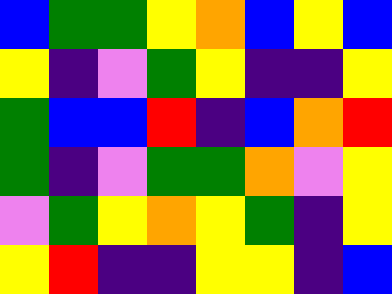[["blue", "green", "green", "yellow", "orange", "blue", "yellow", "blue"], ["yellow", "indigo", "violet", "green", "yellow", "indigo", "indigo", "yellow"], ["green", "blue", "blue", "red", "indigo", "blue", "orange", "red"], ["green", "indigo", "violet", "green", "green", "orange", "violet", "yellow"], ["violet", "green", "yellow", "orange", "yellow", "green", "indigo", "yellow"], ["yellow", "red", "indigo", "indigo", "yellow", "yellow", "indigo", "blue"]]